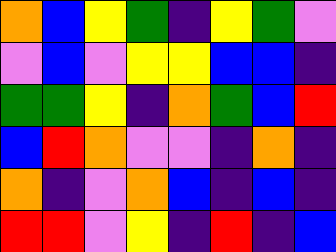[["orange", "blue", "yellow", "green", "indigo", "yellow", "green", "violet"], ["violet", "blue", "violet", "yellow", "yellow", "blue", "blue", "indigo"], ["green", "green", "yellow", "indigo", "orange", "green", "blue", "red"], ["blue", "red", "orange", "violet", "violet", "indigo", "orange", "indigo"], ["orange", "indigo", "violet", "orange", "blue", "indigo", "blue", "indigo"], ["red", "red", "violet", "yellow", "indigo", "red", "indigo", "blue"]]